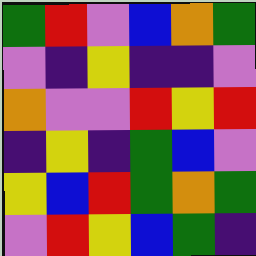[["green", "red", "violet", "blue", "orange", "green"], ["violet", "indigo", "yellow", "indigo", "indigo", "violet"], ["orange", "violet", "violet", "red", "yellow", "red"], ["indigo", "yellow", "indigo", "green", "blue", "violet"], ["yellow", "blue", "red", "green", "orange", "green"], ["violet", "red", "yellow", "blue", "green", "indigo"]]